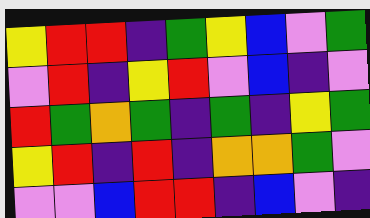[["yellow", "red", "red", "indigo", "green", "yellow", "blue", "violet", "green"], ["violet", "red", "indigo", "yellow", "red", "violet", "blue", "indigo", "violet"], ["red", "green", "orange", "green", "indigo", "green", "indigo", "yellow", "green"], ["yellow", "red", "indigo", "red", "indigo", "orange", "orange", "green", "violet"], ["violet", "violet", "blue", "red", "red", "indigo", "blue", "violet", "indigo"]]